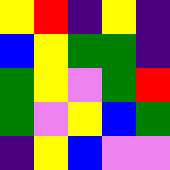[["yellow", "red", "indigo", "yellow", "indigo"], ["blue", "yellow", "green", "green", "indigo"], ["green", "yellow", "violet", "green", "red"], ["green", "violet", "yellow", "blue", "green"], ["indigo", "yellow", "blue", "violet", "violet"]]